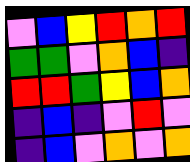[["violet", "blue", "yellow", "red", "orange", "red"], ["green", "green", "violet", "orange", "blue", "indigo"], ["red", "red", "green", "yellow", "blue", "orange"], ["indigo", "blue", "indigo", "violet", "red", "violet"], ["indigo", "blue", "violet", "orange", "violet", "orange"]]